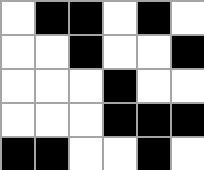[["white", "black", "black", "white", "black", "white"], ["white", "white", "black", "white", "white", "black"], ["white", "white", "white", "black", "white", "white"], ["white", "white", "white", "black", "black", "black"], ["black", "black", "white", "white", "black", "white"]]